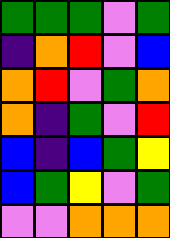[["green", "green", "green", "violet", "green"], ["indigo", "orange", "red", "violet", "blue"], ["orange", "red", "violet", "green", "orange"], ["orange", "indigo", "green", "violet", "red"], ["blue", "indigo", "blue", "green", "yellow"], ["blue", "green", "yellow", "violet", "green"], ["violet", "violet", "orange", "orange", "orange"]]